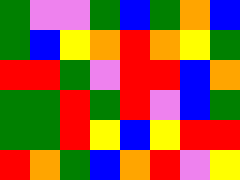[["green", "violet", "violet", "green", "blue", "green", "orange", "blue"], ["green", "blue", "yellow", "orange", "red", "orange", "yellow", "green"], ["red", "red", "green", "violet", "red", "red", "blue", "orange"], ["green", "green", "red", "green", "red", "violet", "blue", "green"], ["green", "green", "red", "yellow", "blue", "yellow", "red", "red"], ["red", "orange", "green", "blue", "orange", "red", "violet", "yellow"]]